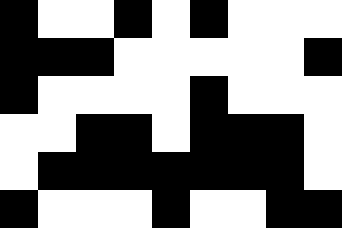[["black", "white", "white", "black", "white", "black", "white", "white", "white"], ["black", "black", "black", "white", "white", "white", "white", "white", "black"], ["black", "white", "white", "white", "white", "black", "white", "white", "white"], ["white", "white", "black", "black", "white", "black", "black", "black", "white"], ["white", "black", "black", "black", "black", "black", "black", "black", "white"], ["black", "white", "white", "white", "black", "white", "white", "black", "black"]]